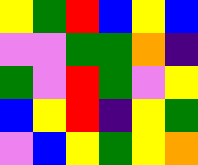[["yellow", "green", "red", "blue", "yellow", "blue"], ["violet", "violet", "green", "green", "orange", "indigo"], ["green", "violet", "red", "green", "violet", "yellow"], ["blue", "yellow", "red", "indigo", "yellow", "green"], ["violet", "blue", "yellow", "green", "yellow", "orange"]]